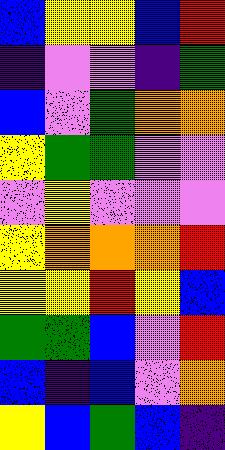[["blue", "yellow", "yellow", "blue", "red"], ["indigo", "violet", "violet", "indigo", "green"], ["blue", "violet", "green", "orange", "orange"], ["yellow", "green", "green", "violet", "violet"], ["violet", "yellow", "violet", "violet", "violet"], ["yellow", "orange", "orange", "orange", "red"], ["yellow", "yellow", "red", "yellow", "blue"], ["green", "green", "blue", "violet", "red"], ["blue", "indigo", "blue", "violet", "orange"], ["yellow", "blue", "green", "blue", "indigo"]]